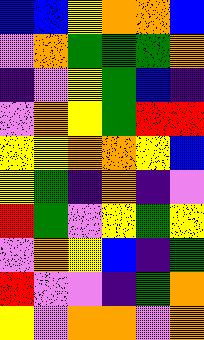[["blue", "blue", "yellow", "orange", "orange", "blue"], ["violet", "orange", "green", "green", "green", "orange"], ["indigo", "violet", "yellow", "green", "blue", "indigo"], ["violet", "orange", "yellow", "green", "red", "red"], ["yellow", "yellow", "orange", "orange", "yellow", "blue"], ["yellow", "green", "indigo", "orange", "indigo", "violet"], ["red", "green", "violet", "yellow", "green", "yellow"], ["violet", "orange", "yellow", "blue", "indigo", "green"], ["red", "violet", "violet", "indigo", "green", "orange"], ["yellow", "violet", "orange", "orange", "violet", "orange"]]